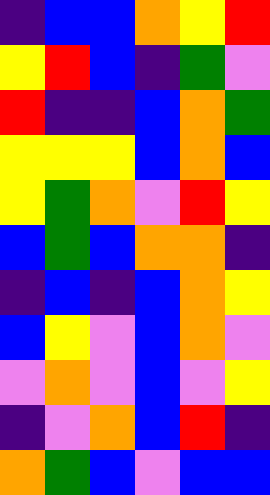[["indigo", "blue", "blue", "orange", "yellow", "red"], ["yellow", "red", "blue", "indigo", "green", "violet"], ["red", "indigo", "indigo", "blue", "orange", "green"], ["yellow", "yellow", "yellow", "blue", "orange", "blue"], ["yellow", "green", "orange", "violet", "red", "yellow"], ["blue", "green", "blue", "orange", "orange", "indigo"], ["indigo", "blue", "indigo", "blue", "orange", "yellow"], ["blue", "yellow", "violet", "blue", "orange", "violet"], ["violet", "orange", "violet", "blue", "violet", "yellow"], ["indigo", "violet", "orange", "blue", "red", "indigo"], ["orange", "green", "blue", "violet", "blue", "blue"]]